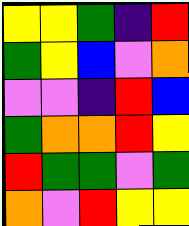[["yellow", "yellow", "green", "indigo", "red"], ["green", "yellow", "blue", "violet", "orange"], ["violet", "violet", "indigo", "red", "blue"], ["green", "orange", "orange", "red", "yellow"], ["red", "green", "green", "violet", "green"], ["orange", "violet", "red", "yellow", "yellow"]]